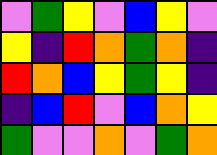[["violet", "green", "yellow", "violet", "blue", "yellow", "violet"], ["yellow", "indigo", "red", "orange", "green", "orange", "indigo"], ["red", "orange", "blue", "yellow", "green", "yellow", "indigo"], ["indigo", "blue", "red", "violet", "blue", "orange", "yellow"], ["green", "violet", "violet", "orange", "violet", "green", "orange"]]